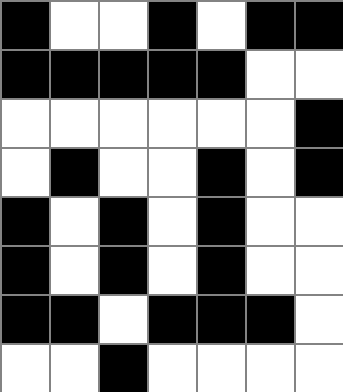[["black", "white", "white", "black", "white", "black", "black"], ["black", "black", "black", "black", "black", "white", "white"], ["white", "white", "white", "white", "white", "white", "black"], ["white", "black", "white", "white", "black", "white", "black"], ["black", "white", "black", "white", "black", "white", "white"], ["black", "white", "black", "white", "black", "white", "white"], ["black", "black", "white", "black", "black", "black", "white"], ["white", "white", "black", "white", "white", "white", "white"]]